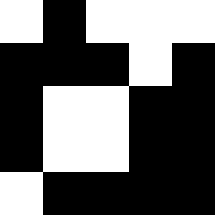[["white", "black", "white", "white", "white"], ["black", "black", "black", "white", "black"], ["black", "white", "white", "black", "black"], ["black", "white", "white", "black", "black"], ["white", "black", "black", "black", "black"]]